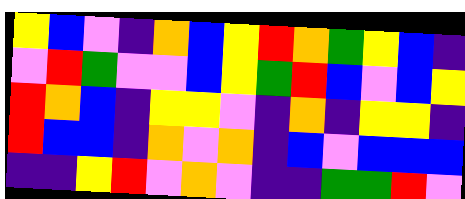[["yellow", "blue", "violet", "indigo", "orange", "blue", "yellow", "red", "orange", "green", "yellow", "blue", "indigo"], ["violet", "red", "green", "violet", "violet", "blue", "yellow", "green", "red", "blue", "violet", "blue", "yellow"], ["red", "orange", "blue", "indigo", "yellow", "yellow", "violet", "indigo", "orange", "indigo", "yellow", "yellow", "indigo"], ["red", "blue", "blue", "indigo", "orange", "violet", "orange", "indigo", "blue", "violet", "blue", "blue", "blue"], ["indigo", "indigo", "yellow", "red", "violet", "orange", "violet", "indigo", "indigo", "green", "green", "red", "violet"]]